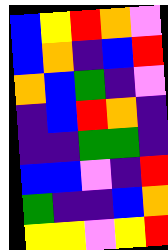[["blue", "yellow", "red", "orange", "violet"], ["blue", "orange", "indigo", "blue", "red"], ["orange", "blue", "green", "indigo", "violet"], ["indigo", "blue", "red", "orange", "indigo"], ["indigo", "indigo", "green", "green", "indigo"], ["blue", "blue", "violet", "indigo", "red"], ["green", "indigo", "indigo", "blue", "orange"], ["yellow", "yellow", "violet", "yellow", "red"]]